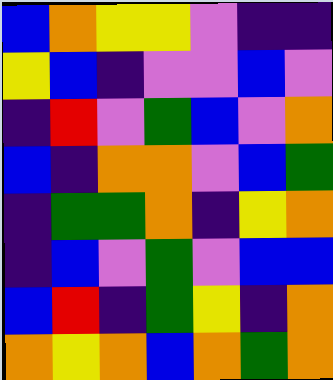[["blue", "orange", "yellow", "yellow", "violet", "indigo", "indigo"], ["yellow", "blue", "indigo", "violet", "violet", "blue", "violet"], ["indigo", "red", "violet", "green", "blue", "violet", "orange"], ["blue", "indigo", "orange", "orange", "violet", "blue", "green"], ["indigo", "green", "green", "orange", "indigo", "yellow", "orange"], ["indigo", "blue", "violet", "green", "violet", "blue", "blue"], ["blue", "red", "indigo", "green", "yellow", "indigo", "orange"], ["orange", "yellow", "orange", "blue", "orange", "green", "orange"]]